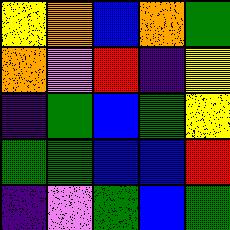[["yellow", "orange", "blue", "orange", "green"], ["orange", "violet", "red", "indigo", "yellow"], ["indigo", "green", "blue", "green", "yellow"], ["green", "green", "blue", "blue", "red"], ["indigo", "violet", "green", "blue", "green"]]